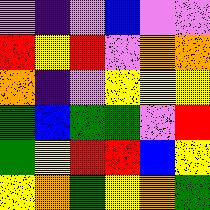[["violet", "indigo", "violet", "blue", "violet", "violet"], ["red", "yellow", "red", "violet", "orange", "orange"], ["orange", "indigo", "violet", "yellow", "yellow", "yellow"], ["green", "blue", "green", "green", "violet", "red"], ["green", "yellow", "red", "red", "blue", "yellow"], ["yellow", "orange", "green", "yellow", "orange", "green"]]